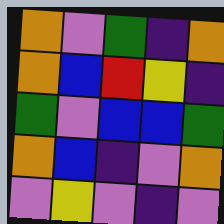[["orange", "violet", "green", "indigo", "orange"], ["orange", "blue", "red", "yellow", "indigo"], ["green", "violet", "blue", "blue", "green"], ["orange", "blue", "indigo", "violet", "orange"], ["violet", "yellow", "violet", "indigo", "violet"]]